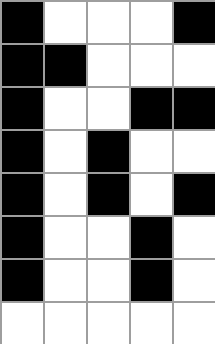[["black", "white", "white", "white", "black"], ["black", "black", "white", "white", "white"], ["black", "white", "white", "black", "black"], ["black", "white", "black", "white", "white"], ["black", "white", "black", "white", "black"], ["black", "white", "white", "black", "white"], ["black", "white", "white", "black", "white"], ["white", "white", "white", "white", "white"]]